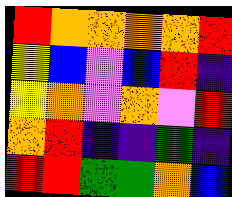[["red", "orange", "orange", "orange", "orange", "red"], ["yellow", "blue", "violet", "blue", "red", "indigo"], ["yellow", "orange", "violet", "orange", "violet", "red"], ["orange", "red", "indigo", "indigo", "green", "indigo"], ["red", "red", "green", "green", "orange", "blue"]]